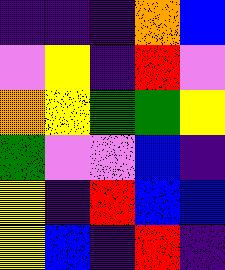[["indigo", "indigo", "indigo", "orange", "blue"], ["violet", "yellow", "indigo", "red", "violet"], ["orange", "yellow", "green", "green", "yellow"], ["green", "violet", "violet", "blue", "indigo"], ["yellow", "indigo", "red", "blue", "blue"], ["yellow", "blue", "indigo", "red", "indigo"]]